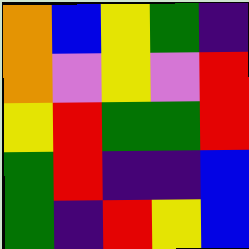[["orange", "blue", "yellow", "green", "indigo"], ["orange", "violet", "yellow", "violet", "red"], ["yellow", "red", "green", "green", "red"], ["green", "red", "indigo", "indigo", "blue"], ["green", "indigo", "red", "yellow", "blue"]]